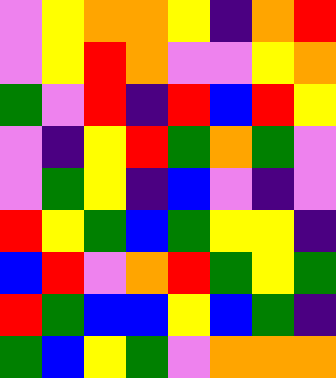[["violet", "yellow", "orange", "orange", "yellow", "indigo", "orange", "red"], ["violet", "yellow", "red", "orange", "violet", "violet", "yellow", "orange"], ["green", "violet", "red", "indigo", "red", "blue", "red", "yellow"], ["violet", "indigo", "yellow", "red", "green", "orange", "green", "violet"], ["violet", "green", "yellow", "indigo", "blue", "violet", "indigo", "violet"], ["red", "yellow", "green", "blue", "green", "yellow", "yellow", "indigo"], ["blue", "red", "violet", "orange", "red", "green", "yellow", "green"], ["red", "green", "blue", "blue", "yellow", "blue", "green", "indigo"], ["green", "blue", "yellow", "green", "violet", "orange", "orange", "orange"]]